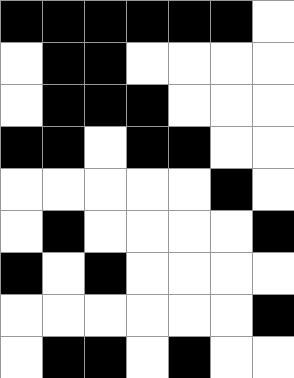[["black", "black", "black", "black", "black", "black", "white"], ["white", "black", "black", "white", "white", "white", "white"], ["white", "black", "black", "black", "white", "white", "white"], ["black", "black", "white", "black", "black", "white", "white"], ["white", "white", "white", "white", "white", "black", "white"], ["white", "black", "white", "white", "white", "white", "black"], ["black", "white", "black", "white", "white", "white", "white"], ["white", "white", "white", "white", "white", "white", "black"], ["white", "black", "black", "white", "black", "white", "white"]]